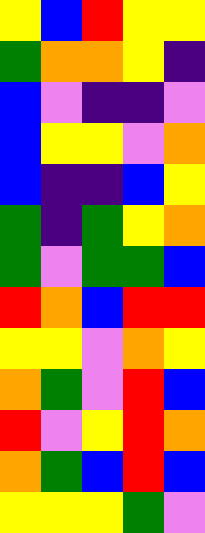[["yellow", "blue", "red", "yellow", "yellow"], ["green", "orange", "orange", "yellow", "indigo"], ["blue", "violet", "indigo", "indigo", "violet"], ["blue", "yellow", "yellow", "violet", "orange"], ["blue", "indigo", "indigo", "blue", "yellow"], ["green", "indigo", "green", "yellow", "orange"], ["green", "violet", "green", "green", "blue"], ["red", "orange", "blue", "red", "red"], ["yellow", "yellow", "violet", "orange", "yellow"], ["orange", "green", "violet", "red", "blue"], ["red", "violet", "yellow", "red", "orange"], ["orange", "green", "blue", "red", "blue"], ["yellow", "yellow", "yellow", "green", "violet"]]